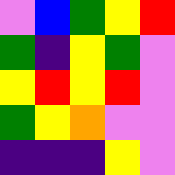[["violet", "blue", "green", "yellow", "red"], ["green", "indigo", "yellow", "green", "violet"], ["yellow", "red", "yellow", "red", "violet"], ["green", "yellow", "orange", "violet", "violet"], ["indigo", "indigo", "indigo", "yellow", "violet"]]